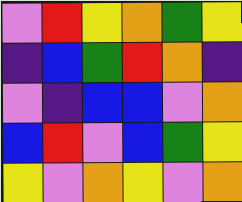[["violet", "red", "yellow", "orange", "green", "yellow"], ["indigo", "blue", "green", "red", "orange", "indigo"], ["violet", "indigo", "blue", "blue", "violet", "orange"], ["blue", "red", "violet", "blue", "green", "yellow"], ["yellow", "violet", "orange", "yellow", "violet", "orange"]]